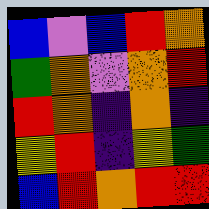[["blue", "violet", "blue", "red", "orange"], ["green", "orange", "violet", "orange", "red"], ["red", "orange", "indigo", "orange", "indigo"], ["yellow", "red", "indigo", "yellow", "green"], ["blue", "red", "orange", "red", "red"]]